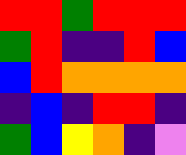[["red", "red", "green", "red", "red", "red"], ["green", "red", "indigo", "indigo", "red", "blue"], ["blue", "red", "orange", "orange", "orange", "orange"], ["indigo", "blue", "indigo", "red", "red", "indigo"], ["green", "blue", "yellow", "orange", "indigo", "violet"]]